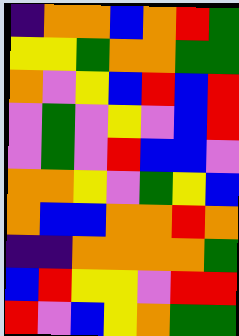[["indigo", "orange", "orange", "blue", "orange", "red", "green"], ["yellow", "yellow", "green", "orange", "orange", "green", "green"], ["orange", "violet", "yellow", "blue", "red", "blue", "red"], ["violet", "green", "violet", "yellow", "violet", "blue", "red"], ["violet", "green", "violet", "red", "blue", "blue", "violet"], ["orange", "orange", "yellow", "violet", "green", "yellow", "blue"], ["orange", "blue", "blue", "orange", "orange", "red", "orange"], ["indigo", "indigo", "orange", "orange", "orange", "orange", "green"], ["blue", "red", "yellow", "yellow", "violet", "red", "red"], ["red", "violet", "blue", "yellow", "orange", "green", "green"]]